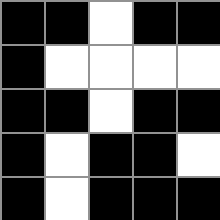[["black", "black", "white", "black", "black"], ["black", "white", "white", "white", "white"], ["black", "black", "white", "black", "black"], ["black", "white", "black", "black", "white"], ["black", "white", "black", "black", "black"]]